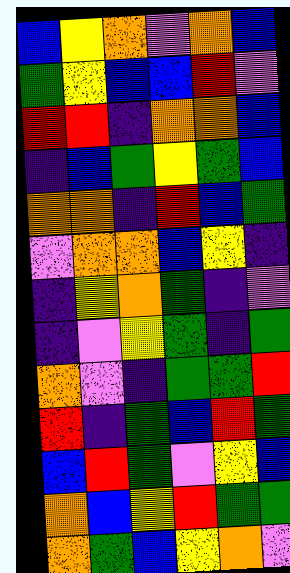[["blue", "yellow", "orange", "violet", "orange", "blue"], ["green", "yellow", "blue", "blue", "red", "violet"], ["red", "red", "indigo", "orange", "orange", "blue"], ["indigo", "blue", "green", "yellow", "green", "blue"], ["orange", "orange", "indigo", "red", "blue", "green"], ["violet", "orange", "orange", "blue", "yellow", "indigo"], ["indigo", "yellow", "orange", "green", "indigo", "violet"], ["indigo", "violet", "yellow", "green", "indigo", "green"], ["orange", "violet", "indigo", "green", "green", "red"], ["red", "indigo", "green", "blue", "red", "green"], ["blue", "red", "green", "violet", "yellow", "blue"], ["orange", "blue", "yellow", "red", "green", "green"], ["orange", "green", "blue", "yellow", "orange", "violet"]]